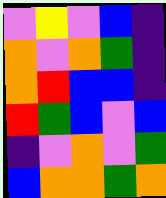[["violet", "yellow", "violet", "blue", "indigo"], ["orange", "violet", "orange", "green", "indigo"], ["orange", "red", "blue", "blue", "indigo"], ["red", "green", "blue", "violet", "blue"], ["indigo", "violet", "orange", "violet", "green"], ["blue", "orange", "orange", "green", "orange"]]